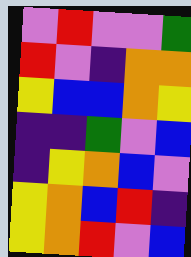[["violet", "red", "violet", "violet", "green"], ["red", "violet", "indigo", "orange", "orange"], ["yellow", "blue", "blue", "orange", "yellow"], ["indigo", "indigo", "green", "violet", "blue"], ["indigo", "yellow", "orange", "blue", "violet"], ["yellow", "orange", "blue", "red", "indigo"], ["yellow", "orange", "red", "violet", "blue"]]